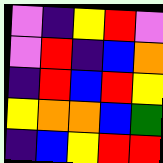[["violet", "indigo", "yellow", "red", "violet"], ["violet", "red", "indigo", "blue", "orange"], ["indigo", "red", "blue", "red", "yellow"], ["yellow", "orange", "orange", "blue", "green"], ["indigo", "blue", "yellow", "red", "red"]]